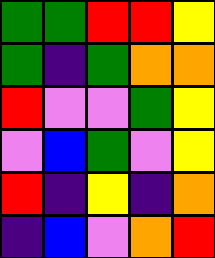[["green", "green", "red", "red", "yellow"], ["green", "indigo", "green", "orange", "orange"], ["red", "violet", "violet", "green", "yellow"], ["violet", "blue", "green", "violet", "yellow"], ["red", "indigo", "yellow", "indigo", "orange"], ["indigo", "blue", "violet", "orange", "red"]]